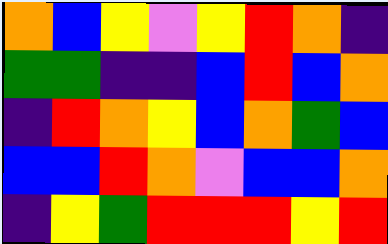[["orange", "blue", "yellow", "violet", "yellow", "red", "orange", "indigo"], ["green", "green", "indigo", "indigo", "blue", "red", "blue", "orange"], ["indigo", "red", "orange", "yellow", "blue", "orange", "green", "blue"], ["blue", "blue", "red", "orange", "violet", "blue", "blue", "orange"], ["indigo", "yellow", "green", "red", "red", "red", "yellow", "red"]]